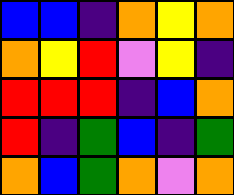[["blue", "blue", "indigo", "orange", "yellow", "orange"], ["orange", "yellow", "red", "violet", "yellow", "indigo"], ["red", "red", "red", "indigo", "blue", "orange"], ["red", "indigo", "green", "blue", "indigo", "green"], ["orange", "blue", "green", "orange", "violet", "orange"]]